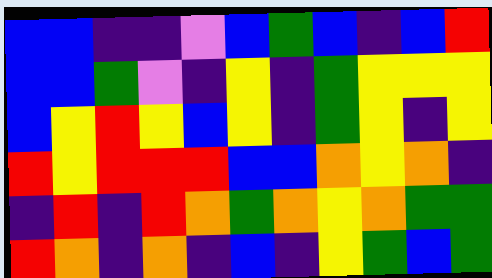[["blue", "blue", "indigo", "indigo", "violet", "blue", "green", "blue", "indigo", "blue", "red"], ["blue", "blue", "green", "violet", "indigo", "yellow", "indigo", "green", "yellow", "yellow", "yellow"], ["blue", "yellow", "red", "yellow", "blue", "yellow", "indigo", "green", "yellow", "indigo", "yellow"], ["red", "yellow", "red", "red", "red", "blue", "blue", "orange", "yellow", "orange", "indigo"], ["indigo", "red", "indigo", "red", "orange", "green", "orange", "yellow", "orange", "green", "green"], ["red", "orange", "indigo", "orange", "indigo", "blue", "indigo", "yellow", "green", "blue", "green"]]